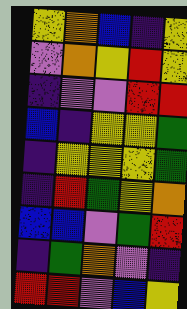[["yellow", "orange", "blue", "indigo", "yellow"], ["violet", "orange", "yellow", "red", "yellow"], ["indigo", "violet", "violet", "red", "red"], ["blue", "indigo", "yellow", "yellow", "green"], ["indigo", "yellow", "yellow", "yellow", "green"], ["indigo", "red", "green", "yellow", "orange"], ["blue", "blue", "violet", "green", "red"], ["indigo", "green", "orange", "violet", "indigo"], ["red", "red", "violet", "blue", "yellow"]]